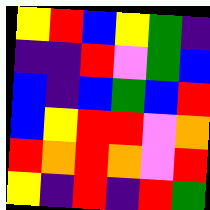[["yellow", "red", "blue", "yellow", "green", "indigo"], ["indigo", "indigo", "red", "violet", "green", "blue"], ["blue", "indigo", "blue", "green", "blue", "red"], ["blue", "yellow", "red", "red", "violet", "orange"], ["red", "orange", "red", "orange", "violet", "red"], ["yellow", "indigo", "red", "indigo", "red", "green"]]